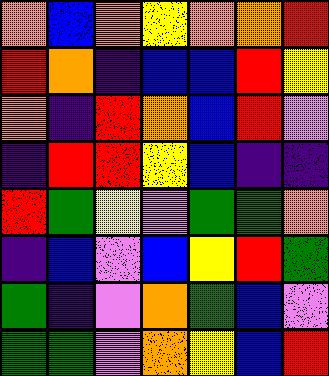[["orange", "blue", "orange", "yellow", "orange", "orange", "red"], ["red", "orange", "indigo", "blue", "blue", "red", "yellow"], ["orange", "indigo", "red", "orange", "blue", "red", "violet"], ["indigo", "red", "red", "yellow", "blue", "indigo", "indigo"], ["red", "green", "yellow", "violet", "green", "green", "orange"], ["indigo", "blue", "violet", "blue", "yellow", "red", "green"], ["green", "indigo", "violet", "orange", "green", "blue", "violet"], ["green", "green", "violet", "orange", "yellow", "blue", "red"]]